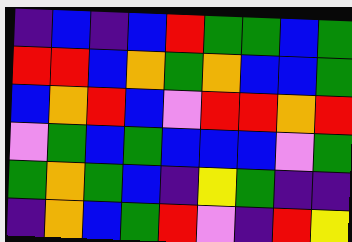[["indigo", "blue", "indigo", "blue", "red", "green", "green", "blue", "green"], ["red", "red", "blue", "orange", "green", "orange", "blue", "blue", "green"], ["blue", "orange", "red", "blue", "violet", "red", "red", "orange", "red"], ["violet", "green", "blue", "green", "blue", "blue", "blue", "violet", "green"], ["green", "orange", "green", "blue", "indigo", "yellow", "green", "indigo", "indigo"], ["indigo", "orange", "blue", "green", "red", "violet", "indigo", "red", "yellow"]]